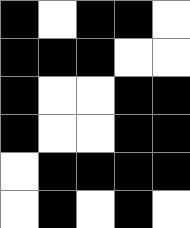[["black", "white", "black", "black", "white"], ["black", "black", "black", "white", "white"], ["black", "white", "white", "black", "black"], ["black", "white", "white", "black", "black"], ["white", "black", "black", "black", "black"], ["white", "black", "white", "black", "white"]]